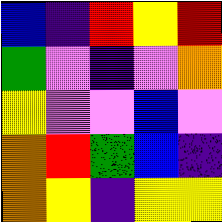[["blue", "indigo", "red", "yellow", "red"], ["green", "violet", "indigo", "violet", "orange"], ["yellow", "violet", "violet", "blue", "violet"], ["orange", "red", "green", "blue", "indigo"], ["orange", "yellow", "indigo", "yellow", "yellow"]]